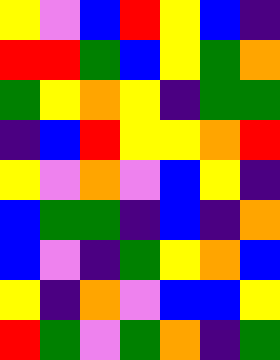[["yellow", "violet", "blue", "red", "yellow", "blue", "indigo"], ["red", "red", "green", "blue", "yellow", "green", "orange"], ["green", "yellow", "orange", "yellow", "indigo", "green", "green"], ["indigo", "blue", "red", "yellow", "yellow", "orange", "red"], ["yellow", "violet", "orange", "violet", "blue", "yellow", "indigo"], ["blue", "green", "green", "indigo", "blue", "indigo", "orange"], ["blue", "violet", "indigo", "green", "yellow", "orange", "blue"], ["yellow", "indigo", "orange", "violet", "blue", "blue", "yellow"], ["red", "green", "violet", "green", "orange", "indigo", "green"]]